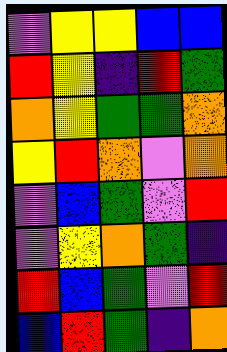[["violet", "yellow", "yellow", "blue", "blue"], ["red", "yellow", "indigo", "red", "green"], ["orange", "yellow", "green", "green", "orange"], ["yellow", "red", "orange", "violet", "orange"], ["violet", "blue", "green", "violet", "red"], ["violet", "yellow", "orange", "green", "indigo"], ["red", "blue", "green", "violet", "red"], ["blue", "red", "green", "indigo", "orange"]]